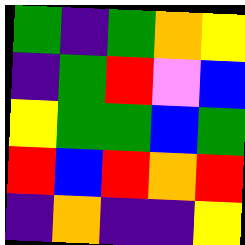[["green", "indigo", "green", "orange", "yellow"], ["indigo", "green", "red", "violet", "blue"], ["yellow", "green", "green", "blue", "green"], ["red", "blue", "red", "orange", "red"], ["indigo", "orange", "indigo", "indigo", "yellow"]]